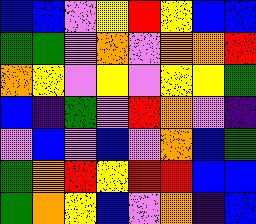[["blue", "blue", "violet", "yellow", "red", "yellow", "blue", "blue"], ["green", "green", "violet", "orange", "violet", "orange", "orange", "red"], ["orange", "yellow", "violet", "yellow", "violet", "yellow", "yellow", "green"], ["blue", "indigo", "green", "violet", "red", "orange", "violet", "indigo"], ["violet", "blue", "violet", "blue", "violet", "orange", "blue", "green"], ["green", "orange", "red", "yellow", "red", "red", "blue", "blue"], ["green", "orange", "yellow", "blue", "violet", "orange", "indigo", "blue"]]